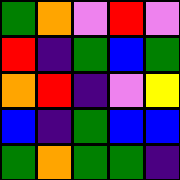[["green", "orange", "violet", "red", "violet"], ["red", "indigo", "green", "blue", "green"], ["orange", "red", "indigo", "violet", "yellow"], ["blue", "indigo", "green", "blue", "blue"], ["green", "orange", "green", "green", "indigo"]]